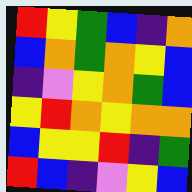[["red", "yellow", "green", "blue", "indigo", "orange"], ["blue", "orange", "green", "orange", "yellow", "blue"], ["indigo", "violet", "yellow", "orange", "green", "blue"], ["yellow", "red", "orange", "yellow", "orange", "orange"], ["blue", "yellow", "yellow", "red", "indigo", "green"], ["red", "blue", "indigo", "violet", "yellow", "blue"]]